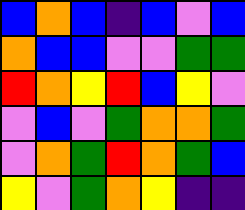[["blue", "orange", "blue", "indigo", "blue", "violet", "blue"], ["orange", "blue", "blue", "violet", "violet", "green", "green"], ["red", "orange", "yellow", "red", "blue", "yellow", "violet"], ["violet", "blue", "violet", "green", "orange", "orange", "green"], ["violet", "orange", "green", "red", "orange", "green", "blue"], ["yellow", "violet", "green", "orange", "yellow", "indigo", "indigo"]]